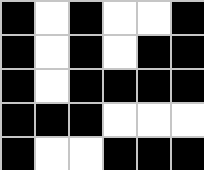[["black", "white", "black", "white", "white", "black"], ["black", "white", "black", "white", "black", "black"], ["black", "white", "black", "black", "black", "black"], ["black", "black", "black", "white", "white", "white"], ["black", "white", "white", "black", "black", "black"]]